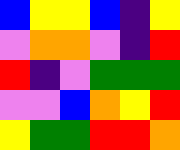[["blue", "yellow", "yellow", "blue", "indigo", "yellow"], ["violet", "orange", "orange", "violet", "indigo", "red"], ["red", "indigo", "violet", "green", "green", "green"], ["violet", "violet", "blue", "orange", "yellow", "red"], ["yellow", "green", "green", "red", "red", "orange"]]